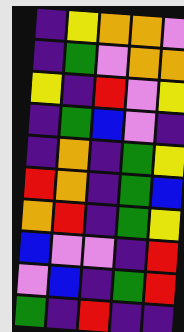[["indigo", "yellow", "orange", "orange", "violet"], ["indigo", "green", "violet", "orange", "orange"], ["yellow", "indigo", "red", "violet", "yellow"], ["indigo", "green", "blue", "violet", "indigo"], ["indigo", "orange", "indigo", "green", "yellow"], ["red", "orange", "indigo", "green", "blue"], ["orange", "red", "indigo", "green", "yellow"], ["blue", "violet", "violet", "indigo", "red"], ["violet", "blue", "indigo", "green", "red"], ["green", "indigo", "red", "indigo", "indigo"]]